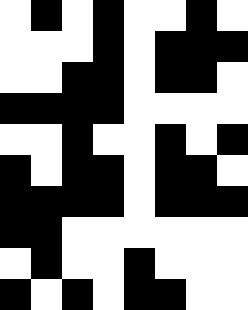[["white", "black", "white", "black", "white", "white", "black", "white"], ["white", "white", "white", "black", "white", "black", "black", "black"], ["white", "white", "black", "black", "white", "black", "black", "white"], ["black", "black", "black", "black", "white", "white", "white", "white"], ["white", "white", "black", "white", "white", "black", "white", "black"], ["black", "white", "black", "black", "white", "black", "black", "white"], ["black", "black", "black", "black", "white", "black", "black", "black"], ["black", "black", "white", "white", "white", "white", "white", "white"], ["white", "black", "white", "white", "black", "white", "white", "white"], ["black", "white", "black", "white", "black", "black", "white", "white"]]